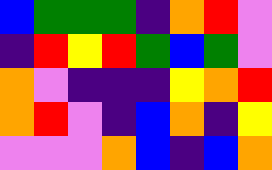[["blue", "green", "green", "green", "indigo", "orange", "red", "violet"], ["indigo", "red", "yellow", "red", "green", "blue", "green", "violet"], ["orange", "violet", "indigo", "indigo", "indigo", "yellow", "orange", "red"], ["orange", "red", "violet", "indigo", "blue", "orange", "indigo", "yellow"], ["violet", "violet", "violet", "orange", "blue", "indigo", "blue", "orange"]]